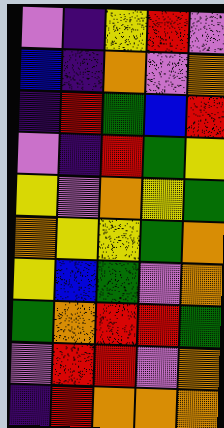[["violet", "indigo", "yellow", "red", "violet"], ["blue", "indigo", "orange", "violet", "orange"], ["indigo", "red", "green", "blue", "red"], ["violet", "indigo", "red", "green", "yellow"], ["yellow", "violet", "orange", "yellow", "green"], ["orange", "yellow", "yellow", "green", "orange"], ["yellow", "blue", "green", "violet", "orange"], ["green", "orange", "red", "red", "green"], ["violet", "red", "red", "violet", "orange"], ["indigo", "red", "orange", "orange", "orange"]]